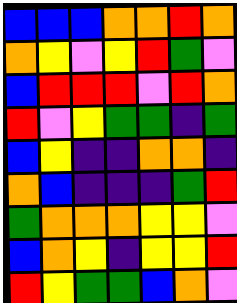[["blue", "blue", "blue", "orange", "orange", "red", "orange"], ["orange", "yellow", "violet", "yellow", "red", "green", "violet"], ["blue", "red", "red", "red", "violet", "red", "orange"], ["red", "violet", "yellow", "green", "green", "indigo", "green"], ["blue", "yellow", "indigo", "indigo", "orange", "orange", "indigo"], ["orange", "blue", "indigo", "indigo", "indigo", "green", "red"], ["green", "orange", "orange", "orange", "yellow", "yellow", "violet"], ["blue", "orange", "yellow", "indigo", "yellow", "yellow", "red"], ["red", "yellow", "green", "green", "blue", "orange", "violet"]]